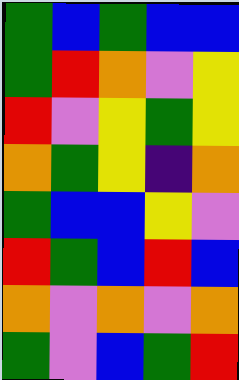[["green", "blue", "green", "blue", "blue"], ["green", "red", "orange", "violet", "yellow"], ["red", "violet", "yellow", "green", "yellow"], ["orange", "green", "yellow", "indigo", "orange"], ["green", "blue", "blue", "yellow", "violet"], ["red", "green", "blue", "red", "blue"], ["orange", "violet", "orange", "violet", "orange"], ["green", "violet", "blue", "green", "red"]]